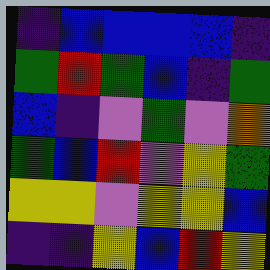[["indigo", "blue", "blue", "blue", "blue", "indigo"], ["green", "red", "green", "blue", "indigo", "green"], ["blue", "indigo", "violet", "green", "violet", "orange"], ["green", "blue", "red", "violet", "yellow", "green"], ["yellow", "yellow", "violet", "yellow", "yellow", "blue"], ["indigo", "indigo", "yellow", "blue", "red", "yellow"]]